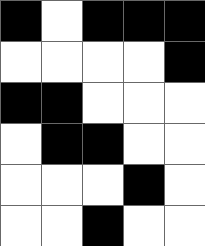[["black", "white", "black", "black", "black"], ["white", "white", "white", "white", "black"], ["black", "black", "white", "white", "white"], ["white", "black", "black", "white", "white"], ["white", "white", "white", "black", "white"], ["white", "white", "black", "white", "white"]]